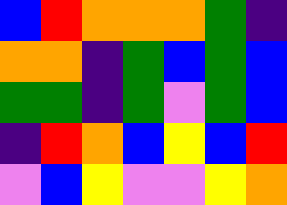[["blue", "red", "orange", "orange", "orange", "green", "indigo"], ["orange", "orange", "indigo", "green", "blue", "green", "blue"], ["green", "green", "indigo", "green", "violet", "green", "blue"], ["indigo", "red", "orange", "blue", "yellow", "blue", "red"], ["violet", "blue", "yellow", "violet", "violet", "yellow", "orange"]]